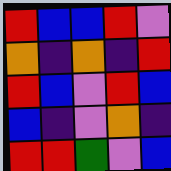[["red", "blue", "blue", "red", "violet"], ["orange", "indigo", "orange", "indigo", "red"], ["red", "blue", "violet", "red", "blue"], ["blue", "indigo", "violet", "orange", "indigo"], ["red", "red", "green", "violet", "blue"]]